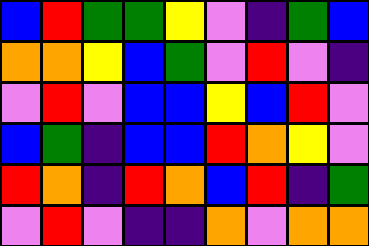[["blue", "red", "green", "green", "yellow", "violet", "indigo", "green", "blue"], ["orange", "orange", "yellow", "blue", "green", "violet", "red", "violet", "indigo"], ["violet", "red", "violet", "blue", "blue", "yellow", "blue", "red", "violet"], ["blue", "green", "indigo", "blue", "blue", "red", "orange", "yellow", "violet"], ["red", "orange", "indigo", "red", "orange", "blue", "red", "indigo", "green"], ["violet", "red", "violet", "indigo", "indigo", "orange", "violet", "orange", "orange"]]